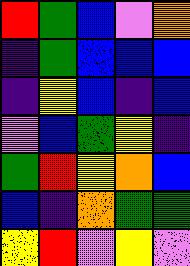[["red", "green", "blue", "violet", "orange"], ["indigo", "green", "blue", "blue", "blue"], ["indigo", "yellow", "blue", "indigo", "blue"], ["violet", "blue", "green", "yellow", "indigo"], ["green", "red", "yellow", "orange", "blue"], ["blue", "indigo", "orange", "green", "green"], ["yellow", "red", "violet", "yellow", "violet"]]